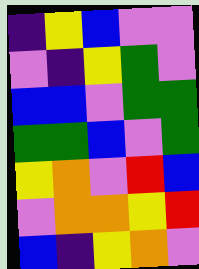[["indigo", "yellow", "blue", "violet", "violet"], ["violet", "indigo", "yellow", "green", "violet"], ["blue", "blue", "violet", "green", "green"], ["green", "green", "blue", "violet", "green"], ["yellow", "orange", "violet", "red", "blue"], ["violet", "orange", "orange", "yellow", "red"], ["blue", "indigo", "yellow", "orange", "violet"]]